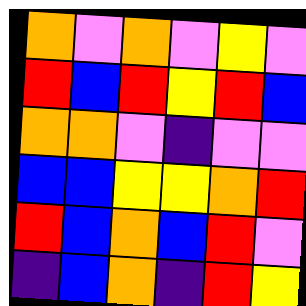[["orange", "violet", "orange", "violet", "yellow", "violet"], ["red", "blue", "red", "yellow", "red", "blue"], ["orange", "orange", "violet", "indigo", "violet", "violet"], ["blue", "blue", "yellow", "yellow", "orange", "red"], ["red", "blue", "orange", "blue", "red", "violet"], ["indigo", "blue", "orange", "indigo", "red", "yellow"]]